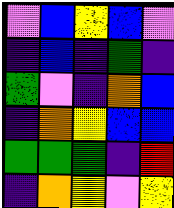[["violet", "blue", "yellow", "blue", "violet"], ["indigo", "blue", "indigo", "green", "indigo"], ["green", "violet", "indigo", "orange", "blue"], ["indigo", "orange", "yellow", "blue", "blue"], ["green", "green", "green", "indigo", "red"], ["indigo", "orange", "yellow", "violet", "yellow"]]